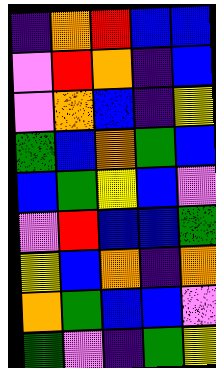[["indigo", "orange", "red", "blue", "blue"], ["violet", "red", "orange", "indigo", "blue"], ["violet", "orange", "blue", "indigo", "yellow"], ["green", "blue", "orange", "green", "blue"], ["blue", "green", "yellow", "blue", "violet"], ["violet", "red", "blue", "blue", "green"], ["yellow", "blue", "orange", "indigo", "orange"], ["orange", "green", "blue", "blue", "violet"], ["green", "violet", "indigo", "green", "yellow"]]